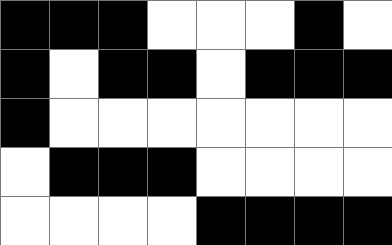[["black", "black", "black", "white", "white", "white", "black", "white"], ["black", "white", "black", "black", "white", "black", "black", "black"], ["black", "white", "white", "white", "white", "white", "white", "white"], ["white", "black", "black", "black", "white", "white", "white", "white"], ["white", "white", "white", "white", "black", "black", "black", "black"]]